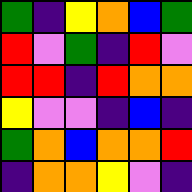[["green", "indigo", "yellow", "orange", "blue", "green"], ["red", "violet", "green", "indigo", "red", "violet"], ["red", "red", "indigo", "red", "orange", "orange"], ["yellow", "violet", "violet", "indigo", "blue", "indigo"], ["green", "orange", "blue", "orange", "orange", "red"], ["indigo", "orange", "orange", "yellow", "violet", "indigo"]]